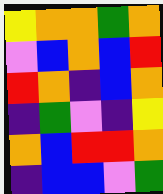[["yellow", "orange", "orange", "green", "orange"], ["violet", "blue", "orange", "blue", "red"], ["red", "orange", "indigo", "blue", "orange"], ["indigo", "green", "violet", "indigo", "yellow"], ["orange", "blue", "red", "red", "orange"], ["indigo", "blue", "blue", "violet", "green"]]